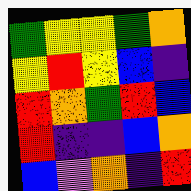[["green", "yellow", "yellow", "green", "orange"], ["yellow", "red", "yellow", "blue", "indigo"], ["red", "orange", "green", "red", "blue"], ["red", "indigo", "indigo", "blue", "orange"], ["blue", "violet", "orange", "indigo", "red"]]